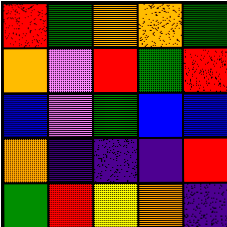[["red", "green", "orange", "orange", "green"], ["orange", "violet", "red", "green", "red"], ["blue", "violet", "green", "blue", "blue"], ["orange", "indigo", "indigo", "indigo", "red"], ["green", "red", "yellow", "orange", "indigo"]]